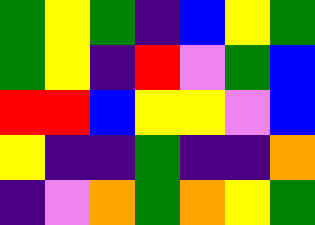[["green", "yellow", "green", "indigo", "blue", "yellow", "green"], ["green", "yellow", "indigo", "red", "violet", "green", "blue"], ["red", "red", "blue", "yellow", "yellow", "violet", "blue"], ["yellow", "indigo", "indigo", "green", "indigo", "indigo", "orange"], ["indigo", "violet", "orange", "green", "orange", "yellow", "green"]]